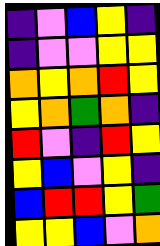[["indigo", "violet", "blue", "yellow", "indigo"], ["indigo", "violet", "violet", "yellow", "yellow"], ["orange", "yellow", "orange", "red", "yellow"], ["yellow", "orange", "green", "orange", "indigo"], ["red", "violet", "indigo", "red", "yellow"], ["yellow", "blue", "violet", "yellow", "indigo"], ["blue", "red", "red", "yellow", "green"], ["yellow", "yellow", "blue", "violet", "orange"]]